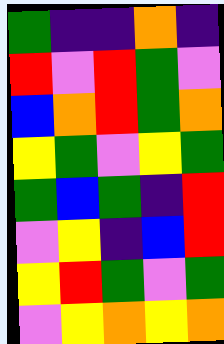[["green", "indigo", "indigo", "orange", "indigo"], ["red", "violet", "red", "green", "violet"], ["blue", "orange", "red", "green", "orange"], ["yellow", "green", "violet", "yellow", "green"], ["green", "blue", "green", "indigo", "red"], ["violet", "yellow", "indigo", "blue", "red"], ["yellow", "red", "green", "violet", "green"], ["violet", "yellow", "orange", "yellow", "orange"]]